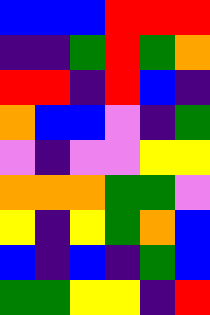[["blue", "blue", "blue", "red", "red", "red"], ["indigo", "indigo", "green", "red", "green", "orange"], ["red", "red", "indigo", "red", "blue", "indigo"], ["orange", "blue", "blue", "violet", "indigo", "green"], ["violet", "indigo", "violet", "violet", "yellow", "yellow"], ["orange", "orange", "orange", "green", "green", "violet"], ["yellow", "indigo", "yellow", "green", "orange", "blue"], ["blue", "indigo", "blue", "indigo", "green", "blue"], ["green", "green", "yellow", "yellow", "indigo", "red"]]